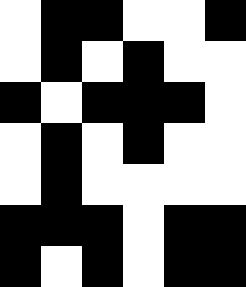[["white", "black", "black", "white", "white", "black"], ["white", "black", "white", "black", "white", "white"], ["black", "white", "black", "black", "black", "white"], ["white", "black", "white", "black", "white", "white"], ["white", "black", "white", "white", "white", "white"], ["black", "black", "black", "white", "black", "black"], ["black", "white", "black", "white", "black", "black"]]